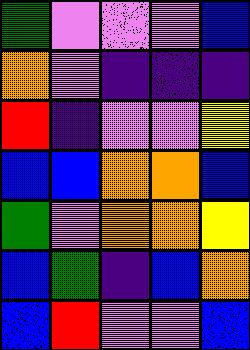[["green", "violet", "violet", "violet", "blue"], ["orange", "violet", "indigo", "indigo", "indigo"], ["red", "indigo", "violet", "violet", "yellow"], ["blue", "blue", "orange", "orange", "blue"], ["green", "violet", "orange", "orange", "yellow"], ["blue", "green", "indigo", "blue", "orange"], ["blue", "red", "violet", "violet", "blue"]]